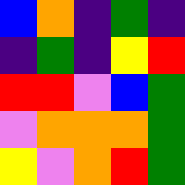[["blue", "orange", "indigo", "green", "indigo"], ["indigo", "green", "indigo", "yellow", "red"], ["red", "red", "violet", "blue", "green"], ["violet", "orange", "orange", "orange", "green"], ["yellow", "violet", "orange", "red", "green"]]